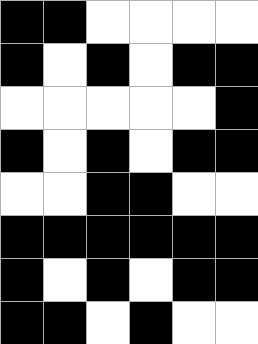[["black", "black", "white", "white", "white", "white"], ["black", "white", "black", "white", "black", "black"], ["white", "white", "white", "white", "white", "black"], ["black", "white", "black", "white", "black", "black"], ["white", "white", "black", "black", "white", "white"], ["black", "black", "black", "black", "black", "black"], ["black", "white", "black", "white", "black", "black"], ["black", "black", "white", "black", "white", "white"]]